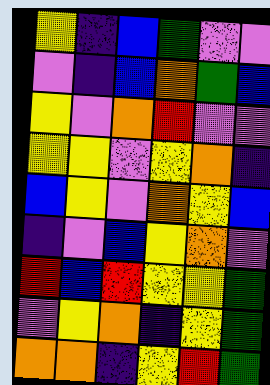[["yellow", "indigo", "blue", "green", "violet", "violet"], ["violet", "indigo", "blue", "orange", "green", "blue"], ["yellow", "violet", "orange", "red", "violet", "violet"], ["yellow", "yellow", "violet", "yellow", "orange", "indigo"], ["blue", "yellow", "violet", "orange", "yellow", "blue"], ["indigo", "violet", "blue", "yellow", "orange", "violet"], ["red", "blue", "red", "yellow", "yellow", "green"], ["violet", "yellow", "orange", "indigo", "yellow", "green"], ["orange", "orange", "indigo", "yellow", "red", "green"]]